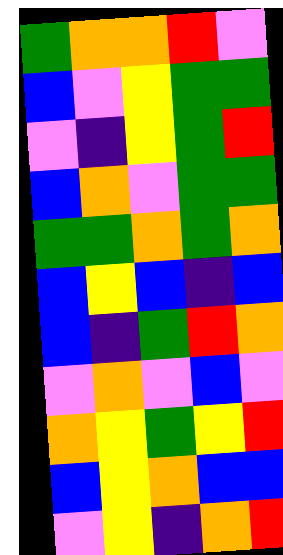[["green", "orange", "orange", "red", "violet"], ["blue", "violet", "yellow", "green", "green"], ["violet", "indigo", "yellow", "green", "red"], ["blue", "orange", "violet", "green", "green"], ["green", "green", "orange", "green", "orange"], ["blue", "yellow", "blue", "indigo", "blue"], ["blue", "indigo", "green", "red", "orange"], ["violet", "orange", "violet", "blue", "violet"], ["orange", "yellow", "green", "yellow", "red"], ["blue", "yellow", "orange", "blue", "blue"], ["violet", "yellow", "indigo", "orange", "red"]]